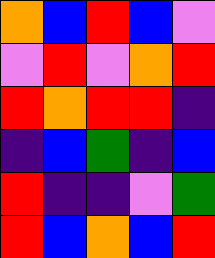[["orange", "blue", "red", "blue", "violet"], ["violet", "red", "violet", "orange", "red"], ["red", "orange", "red", "red", "indigo"], ["indigo", "blue", "green", "indigo", "blue"], ["red", "indigo", "indigo", "violet", "green"], ["red", "blue", "orange", "blue", "red"]]